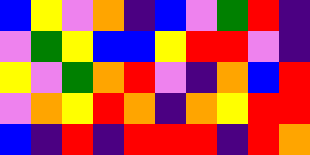[["blue", "yellow", "violet", "orange", "indigo", "blue", "violet", "green", "red", "indigo"], ["violet", "green", "yellow", "blue", "blue", "yellow", "red", "red", "violet", "indigo"], ["yellow", "violet", "green", "orange", "red", "violet", "indigo", "orange", "blue", "red"], ["violet", "orange", "yellow", "red", "orange", "indigo", "orange", "yellow", "red", "red"], ["blue", "indigo", "red", "indigo", "red", "red", "red", "indigo", "red", "orange"]]